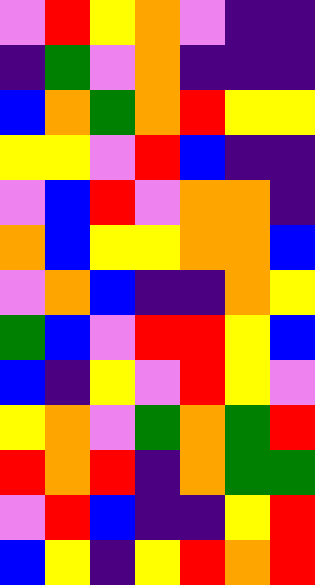[["violet", "red", "yellow", "orange", "violet", "indigo", "indigo"], ["indigo", "green", "violet", "orange", "indigo", "indigo", "indigo"], ["blue", "orange", "green", "orange", "red", "yellow", "yellow"], ["yellow", "yellow", "violet", "red", "blue", "indigo", "indigo"], ["violet", "blue", "red", "violet", "orange", "orange", "indigo"], ["orange", "blue", "yellow", "yellow", "orange", "orange", "blue"], ["violet", "orange", "blue", "indigo", "indigo", "orange", "yellow"], ["green", "blue", "violet", "red", "red", "yellow", "blue"], ["blue", "indigo", "yellow", "violet", "red", "yellow", "violet"], ["yellow", "orange", "violet", "green", "orange", "green", "red"], ["red", "orange", "red", "indigo", "orange", "green", "green"], ["violet", "red", "blue", "indigo", "indigo", "yellow", "red"], ["blue", "yellow", "indigo", "yellow", "red", "orange", "red"]]